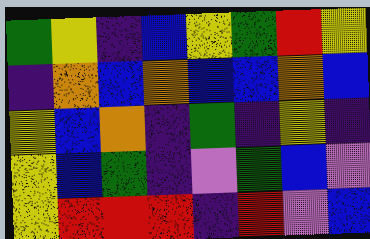[["green", "yellow", "indigo", "blue", "yellow", "green", "red", "yellow"], ["indigo", "orange", "blue", "orange", "blue", "blue", "orange", "blue"], ["yellow", "blue", "orange", "indigo", "green", "indigo", "yellow", "indigo"], ["yellow", "blue", "green", "indigo", "violet", "green", "blue", "violet"], ["yellow", "red", "red", "red", "indigo", "red", "violet", "blue"]]